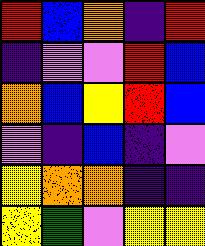[["red", "blue", "orange", "indigo", "red"], ["indigo", "violet", "violet", "red", "blue"], ["orange", "blue", "yellow", "red", "blue"], ["violet", "indigo", "blue", "indigo", "violet"], ["yellow", "orange", "orange", "indigo", "indigo"], ["yellow", "green", "violet", "yellow", "yellow"]]